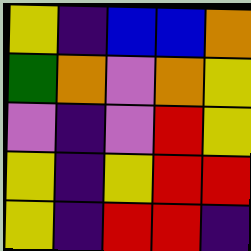[["yellow", "indigo", "blue", "blue", "orange"], ["green", "orange", "violet", "orange", "yellow"], ["violet", "indigo", "violet", "red", "yellow"], ["yellow", "indigo", "yellow", "red", "red"], ["yellow", "indigo", "red", "red", "indigo"]]